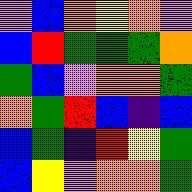[["violet", "blue", "orange", "yellow", "orange", "violet"], ["blue", "red", "green", "green", "green", "orange"], ["green", "blue", "violet", "orange", "orange", "green"], ["orange", "green", "red", "blue", "indigo", "blue"], ["blue", "green", "indigo", "red", "yellow", "green"], ["blue", "yellow", "violet", "orange", "orange", "green"]]